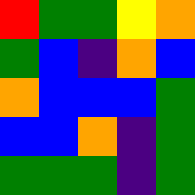[["red", "green", "green", "yellow", "orange"], ["green", "blue", "indigo", "orange", "blue"], ["orange", "blue", "blue", "blue", "green"], ["blue", "blue", "orange", "indigo", "green"], ["green", "green", "green", "indigo", "green"]]